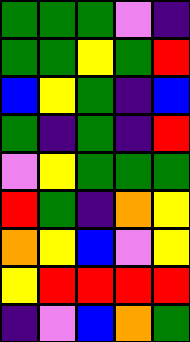[["green", "green", "green", "violet", "indigo"], ["green", "green", "yellow", "green", "red"], ["blue", "yellow", "green", "indigo", "blue"], ["green", "indigo", "green", "indigo", "red"], ["violet", "yellow", "green", "green", "green"], ["red", "green", "indigo", "orange", "yellow"], ["orange", "yellow", "blue", "violet", "yellow"], ["yellow", "red", "red", "red", "red"], ["indigo", "violet", "blue", "orange", "green"]]